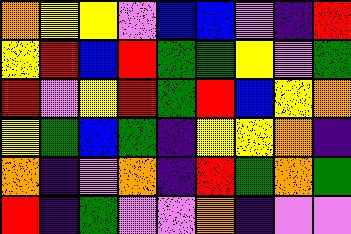[["orange", "yellow", "yellow", "violet", "blue", "blue", "violet", "indigo", "red"], ["yellow", "red", "blue", "red", "green", "green", "yellow", "violet", "green"], ["red", "violet", "yellow", "red", "green", "red", "blue", "yellow", "orange"], ["yellow", "green", "blue", "green", "indigo", "yellow", "yellow", "orange", "indigo"], ["orange", "indigo", "violet", "orange", "indigo", "red", "green", "orange", "green"], ["red", "indigo", "green", "violet", "violet", "orange", "indigo", "violet", "violet"]]